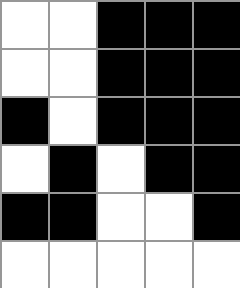[["white", "white", "black", "black", "black"], ["white", "white", "black", "black", "black"], ["black", "white", "black", "black", "black"], ["white", "black", "white", "black", "black"], ["black", "black", "white", "white", "black"], ["white", "white", "white", "white", "white"]]